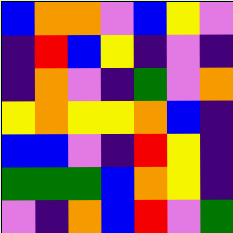[["blue", "orange", "orange", "violet", "blue", "yellow", "violet"], ["indigo", "red", "blue", "yellow", "indigo", "violet", "indigo"], ["indigo", "orange", "violet", "indigo", "green", "violet", "orange"], ["yellow", "orange", "yellow", "yellow", "orange", "blue", "indigo"], ["blue", "blue", "violet", "indigo", "red", "yellow", "indigo"], ["green", "green", "green", "blue", "orange", "yellow", "indigo"], ["violet", "indigo", "orange", "blue", "red", "violet", "green"]]